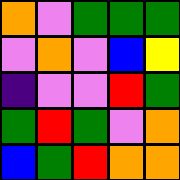[["orange", "violet", "green", "green", "green"], ["violet", "orange", "violet", "blue", "yellow"], ["indigo", "violet", "violet", "red", "green"], ["green", "red", "green", "violet", "orange"], ["blue", "green", "red", "orange", "orange"]]